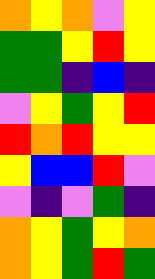[["orange", "yellow", "orange", "violet", "yellow"], ["green", "green", "yellow", "red", "yellow"], ["green", "green", "indigo", "blue", "indigo"], ["violet", "yellow", "green", "yellow", "red"], ["red", "orange", "red", "yellow", "yellow"], ["yellow", "blue", "blue", "red", "violet"], ["violet", "indigo", "violet", "green", "indigo"], ["orange", "yellow", "green", "yellow", "orange"], ["orange", "yellow", "green", "red", "green"]]